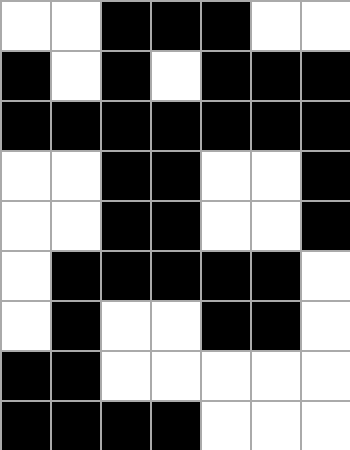[["white", "white", "black", "black", "black", "white", "white"], ["black", "white", "black", "white", "black", "black", "black"], ["black", "black", "black", "black", "black", "black", "black"], ["white", "white", "black", "black", "white", "white", "black"], ["white", "white", "black", "black", "white", "white", "black"], ["white", "black", "black", "black", "black", "black", "white"], ["white", "black", "white", "white", "black", "black", "white"], ["black", "black", "white", "white", "white", "white", "white"], ["black", "black", "black", "black", "white", "white", "white"]]